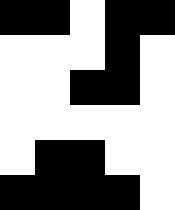[["black", "black", "white", "black", "black"], ["white", "white", "white", "black", "white"], ["white", "white", "black", "black", "white"], ["white", "white", "white", "white", "white"], ["white", "black", "black", "white", "white"], ["black", "black", "black", "black", "white"]]